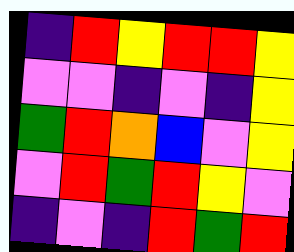[["indigo", "red", "yellow", "red", "red", "yellow"], ["violet", "violet", "indigo", "violet", "indigo", "yellow"], ["green", "red", "orange", "blue", "violet", "yellow"], ["violet", "red", "green", "red", "yellow", "violet"], ["indigo", "violet", "indigo", "red", "green", "red"]]